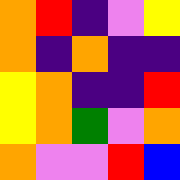[["orange", "red", "indigo", "violet", "yellow"], ["orange", "indigo", "orange", "indigo", "indigo"], ["yellow", "orange", "indigo", "indigo", "red"], ["yellow", "orange", "green", "violet", "orange"], ["orange", "violet", "violet", "red", "blue"]]